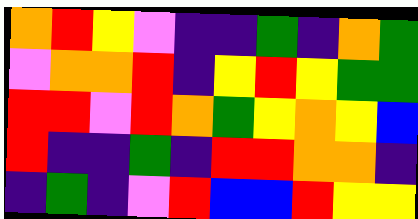[["orange", "red", "yellow", "violet", "indigo", "indigo", "green", "indigo", "orange", "green"], ["violet", "orange", "orange", "red", "indigo", "yellow", "red", "yellow", "green", "green"], ["red", "red", "violet", "red", "orange", "green", "yellow", "orange", "yellow", "blue"], ["red", "indigo", "indigo", "green", "indigo", "red", "red", "orange", "orange", "indigo"], ["indigo", "green", "indigo", "violet", "red", "blue", "blue", "red", "yellow", "yellow"]]